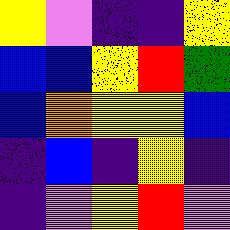[["yellow", "violet", "indigo", "indigo", "yellow"], ["blue", "blue", "yellow", "red", "green"], ["blue", "orange", "yellow", "yellow", "blue"], ["indigo", "blue", "indigo", "yellow", "indigo"], ["indigo", "violet", "yellow", "red", "violet"]]